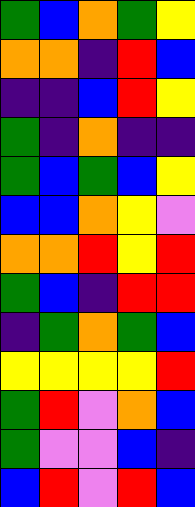[["green", "blue", "orange", "green", "yellow"], ["orange", "orange", "indigo", "red", "blue"], ["indigo", "indigo", "blue", "red", "yellow"], ["green", "indigo", "orange", "indigo", "indigo"], ["green", "blue", "green", "blue", "yellow"], ["blue", "blue", "orange", "yellow", "violet"], ["orange", "orange", "red", "yellow", "red"], ["green", "blue", "indigo", "red", "red"], ["indigo", "green", "orange", "green", "blue"], ["yellow", "yellow", "yellow", "yellow", "red"], ["green", "red", "violet", "orange", "blue"], ["green", "violet", "violet", "blue", "indigo"], ["blue", "red", "violet", "red", "blue"]]